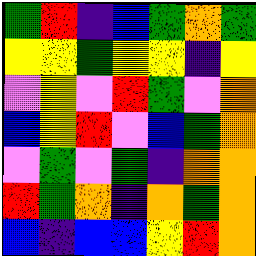[["green", "red", "indigo", "blue", "green", "orange", "green"], ["yellow", "yellow", "green", "yellow", "yellow", "indigo", "yellow"], ["violet", "yellow", "violet", "red", "green", "violet", "orange"], ["blue", "yellow", "red", "violet", "blue", "green", "orange"], ["violet", "green", "violet", "green", "indigo", "orange", "orange"], ["red", "green", "orange", "indigo", "orange", "green", "orange"], ["blue", "indigo", "blue", "blue", "yellow", "red", "orange"]]